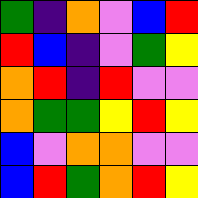[["green", "indigo", "orange", "violet", "blue", "red"], ["red", "blue", "indigo", "violet", "green", "yellow"], ["orange", "red", "indigo", "red", "violet", "violet"], ["orange", "green", "green", "yellow", "red", "yellow"], ["blue", "violet", "orange", "orange", "violet", "violet"], ["blue", "red", "green", "orange", "red", "yellow"]]